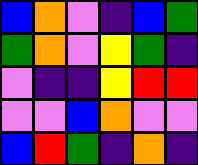[["blue", "orange", "violet", "indigo", "blue", "green"], ["green", "orange", "violet", "yellow", "green", "indigo"], ["violet", "indigo", "indigo", "yellow", "red", "red"], ["violet", "violet", "blue", "orange", "violet", "violet"], ["blue", "red", "green", "indigo", "orange", "indigo"]]